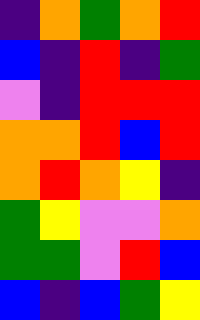[["indigo", "orange", "green", "orange", "red"], ["blue", "indigo", "red", "indigo", "green"], ["violet", "indigo", "red", "red", "red"], ["orange", "orange", "red", "blue", "red"], ["orange", "red", "orange", "yellow", "indigo"], ["green", "yellow", "violet", "violet", "orange"], ["green", "green", "violet", "red", "blue"], ["blue", "indigo", "blue", "green", "yellow"]]